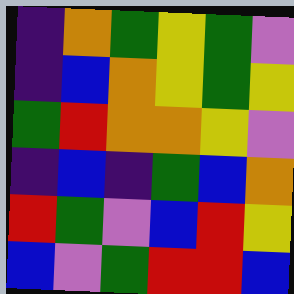[["indigo", "orange", "green", "yellow", "green", "violet"], ["indigo", "blue", "orange", "yellow", "green", "yellow"], ["green", "red", "orange", "orange", "yellow", "violet"], ["indigo", "blue", "indigo", "green", "blue", "orange"], ["red", "green", "violet", "blue", "red", "yellow"], ["blue", "violet", "green", "red", "red", "blue"]]